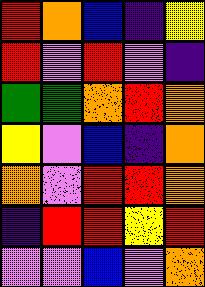[["red", "orange", "blue", "indigo", "yellow"], ["red", "violet", "red", "violet", "indigo"], ["green", "green", "orange", "red", "orange"], ["yellow", "violet", "blue", "indigo", "orange"], ["orange", "violet", "red", "red", "orange"], ["indigo", "red", "red", "yellow", "red"], ["violet", "violet", "blue", "violet", "orange"]]